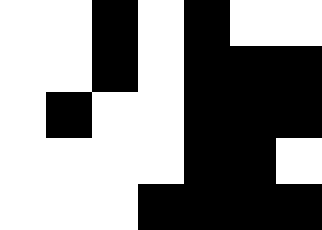[["white", "white", "black", "white", "black", "white", "white"], ["white", "white", "black", "white", "black", "black", "black"], ["white", "black", "white", "white", "black", "black", "black"], ["white", "white", "white", "white", "black", "black", "white"], ["white", "white", "white", "black", "black", "black", "black"]]